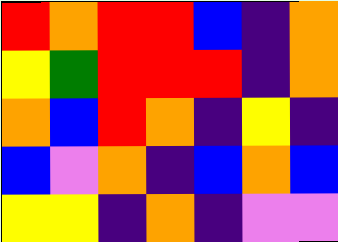[["red", "orange", "red", "red", "blue", "indigo", "orange"], ["yellow", "green", "red", "red", "red", "indigo", "orange"], ["orange", "blue", "red", "orange", "indigo", "yellow", "indigo"], ["blue", "violet", "orange", "indigo", "blue", "orange", "blue"], ["yellow", "yellow", "indigo", "orange", "indigo", "violet", "violet"]]